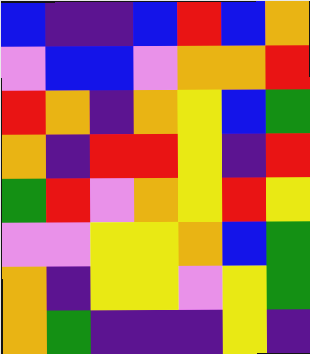[["blue", "indigo", "indigo", "blue", "red", "blue", "orange"], ["violet", "blue", "blue", "violet", "orange", "orange", "red"], ["red", "orange", "indigo", "orange", "yellow", "blue", "green"], ["orange", "indigo", "red", "red", "yellow", "indigo", "red"], ["green", "red", "violet", "orange", "yellow", "red", "yellow"], ["violet", "violet", "yellow", "yellow", "orange", "blue", "green"], ["orange", "indigo", "yellow", "yellow", "violet", "yellow", "green"], ["orange", "green", "indigo", "indigo", "indigo", "yellow", "indigo"]]